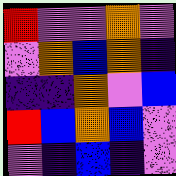[["red", "violet", "violet", "orange", "violet"], ["violet", "orange", "blue", "orange", "indigo"], ["indigo", "indigo", "orange", "violet", "blue"], ["red", "blue", "orange", "blue", "violet"], ["violet", "indigo", "blue", "indigo", "violet"]]